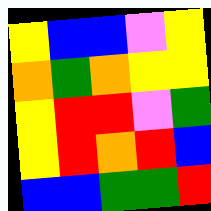[["yellow", "blue", "blue", "violet", "yellow"], ["orange", "green", "orange", "yellow", "yellow"], ["yellow", "red", "red", "violet", "green"], ["yellow", "red", "orange", "red", "blue"], ["blue", "blue", "green", "green", "red"]]